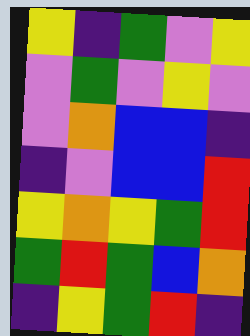[["yellow", "indigo", "green", "violet", "yellow"], ["violet", "green", "violet", "yellow", "violet"], ["violet", "orange", "blue", "blue", "indigo"], ["indigo", "violet", "blue", "blue", "red"], ["yellow", "orange", "yellow", "green", "red"], ["green", "red", "green", "blue", "orange"], ["indigo", "yellow", "green", "red", "indigo"]]